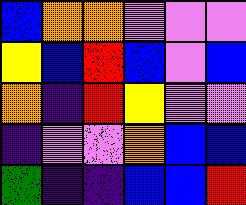[["blue", "orange", "orange", "violet", "violet", "violet"], ["yellow", "blue", "red", "blue", "violet", "blue"], ["orange", "indigo", "red", "yellow", "violet", "violet"], ["indigo", "violet", "violet", "orange", "blue", "blue"], ["green", "indigo", "indigo", "blue", "blue", "red"]]